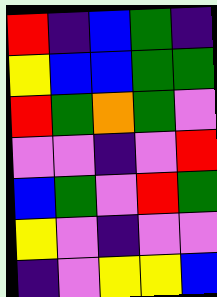[["red", "indigo", "blue", "green", "indigo"], ["yellow", "blue", "blue", "green", "green"], ["red", "green", "orange", "green", "violet"], ["violet", "violet", "indigo", "violet", "red"], ["blue", "green", "violet", "red", "green"], ["yellow", "violet", "indigo", "violet", "violet"], ["indigo", "violet", "yellow", "yellow", "blue"]]